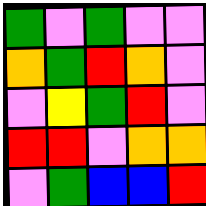[["green", "violet", "green", "violet", "violet"], ["orange", "green", "red", "orange", "violet"], ["violet", "yellow", "green", "red", "violet"], ["red", "red", "violet", "orange", "orange"], ["violet", "green", "blue", "blue", "red"]]